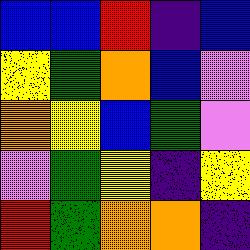[["blue", "blue", "red", "indigo", "blue"], ["yellow", "green", "orange", "blue", "violet"], ["orange", "yellow", "blue", "green", "violet"], ["violet", "green", "yellow", "indigo", "yellow"], ["red", "green", "orange", "orange", "indigo"]]